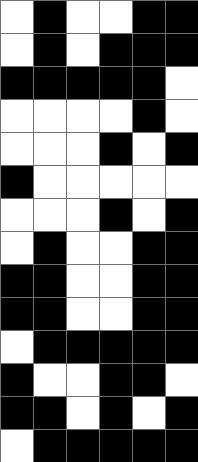[["white", "black", "white", "white", "black", "black"], ["white", "black", "white", "black", "black", "black"], ["black", "black", "black", "black", "black", "white"], ["white", "white", "white", "white", "black", "white"], ["white", "white", "white", "black", "white", "black"], ["black", "white", "white", "white", "white", "white"], ["white", "white", "white", "black", "white", "black"], ["white", "black", "white", "white", "black", "black"], ["black", "black", "white", "white", "black", "black"], ["black", "black", "white", "white", "black", "black"], ["white", "black", "black", "black", "black", "black"], ["black", "white", "white", "black", "black", "white"], ["black", "black", "white", "black", "white", "black"], ["white", "black", "black", "black", "black", "black"]]